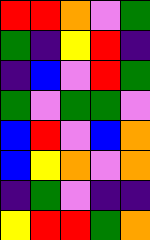[["red", "red", "orange", "violet", "green"], ["green", "indigo", "yellow", "red", "indigo"], ["indigo", "blue", "violet", "red", "green"], ["green", "violet", "green", "green", "violet"], ["blue", "red", "violet", "blue", "orange"], ["blue", "yellow", "orange", "violet", "orange"], ["indigo", "green", "violet", "indigo", "indigo"], ["yellow", "red", "red", "green", "orange"]]